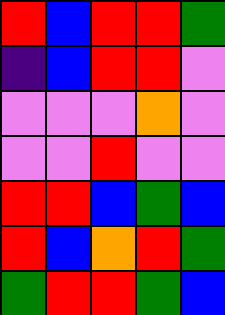[["red", "blue", "red", "red", "green"], ["indigo", "blue", "red", "red", "violet"], ["violet", "violet", "violet", "orange", "violet"], ["violet", "violet", "red", "violet", "violet"], ["red", "red", "blue", "green", "blue"], ["red", "blue", "orange", "red", "green"], ["green", "red", "red", "green", "blue"]]